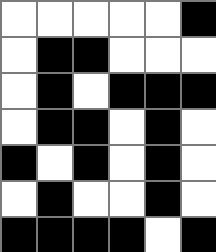[["white", "white", "white", "white", "white", "black"], ["white", "black", "black", "white", "white", "white"], ["white", "black", "white", "black", "black", "black"], ["white", "black", "black", "white", "black", "white"], ["black", "white", "black", "white", "black", "white"], ["white", "black", "white", "white", "black", "white"], ["black", "black", "black", "black", "white", "black"]]